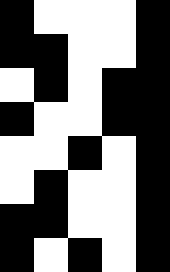[["black", "white", "white", "white", "black"], ["black", "black", "white", "white", "black"], ["white", "black", "white", "black", "black"], ["black", "white", "white", "black", "black"], ["white", "white", "black", "white", "black"], ["white", "black", "white", "white", "black"], ["black", "black", "white", "white", "black"], ["black", "white", "black", "white", "black"]]